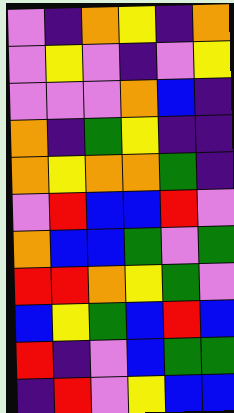[["violet", "indigo", "orange", "yellow", "indigo", "orange"], ["violet", "yellow", "violet", "indigo", "violet", "yellow"], ["violet", "violet", "violet", "orange", "blue", "indigo"], ["orange", "indigo", "green", "yellow", "indigo", "indigo"], ["orange", "yellow", "orange", "orange", "green", "indigo"], ["violet", "red", "blue", "blue", "red", "violet"], ["orange", "blue", "blue", "green", "violet", "green"], ["red", "red", "orange", "yellow", "green", "violet"], ["blue", "yellow", "green", "blue", "red", "blue"], ["red", "indigo", "violet", "blue", "green", "green"], ["indigo", "red", "violet", "yellow", "blue", "blue"]]